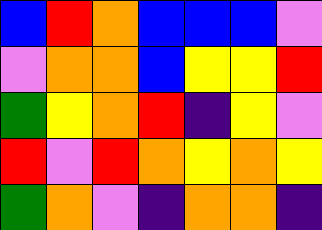[["blue", "red", "orange", "blue", "blue", "blue", "violet"], ["violet", "orange", "orange", "blue", "yellow", "yellow", "red"], ["green", "yellow", "orange", "red", "indigo", "yellow", "violet"], ["red", "violet", "red", "orange", "yellow", "orange", "yellow"], ["green", "orange", "violet", "indigo", "orange", "orange", "indigo"]]